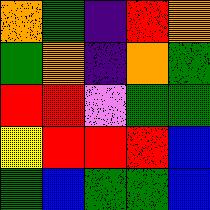[["orange", "green", "indigo", "red", "orange"], ["green", "orange", "indigo", "orange", "green"], ["red", "red", "violet", "green", "green"], ["yellow", "red", "red", "red", "blue"], ["green", "blue", "green", "green", "blue"]]